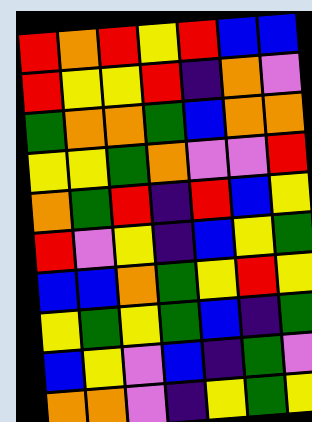[["red", "orange", "red", "yellow", "red", "blue", "blue"], ["red", "yellow", "yellow", "red", "indigo", "orange", "violet"], ["green", "orange", "orange", "green", "blue", "orange", "orange"], ["yellow", "yellow", "green", "orange", "violet", "violet", "red"], ["orange", "green", "red", "indigo", "red", "blue", "yellow"], ["red", "violet", "yellow", "indigo", "blue", "yellow", "green"], ["blue", "blue", "orange", "green", "yellow", "red", "yellow"], ["yellow", "green", "yellow", "green", "blue", "indigo", "green"], ["blue", "yellow", "violet", "blue", "indigo", "green", "violet"], ["orange", "orange", "violet", "indigo", "yellow", "green", "yellow"]]